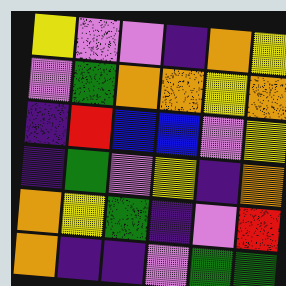[["yellow", "violet", "violet", "indigo", "orange", "yellow"], ["violet", "green", "orange", "orange", "yellow", "orange"], ["indigo", "red", "blue", "blue", "violet", "yellow"], ["indigo", "green", "violet", "yellow", "indigo", "orange"], ["orange", "yellow", "green", "indigo", "violet", "red"], ["orange", "indigo", "indigo", "violet", "green", "green"]]